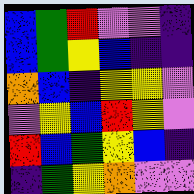[["blue", "green", "red", "violet", "violet", "indigo"], ["blue", "green", "yellow", "blue", "indigo", "indigo"], ["orange", "blue", "indigo", "yellow", "yellow", "violet"], ["violet", "yellow", "blue", "red", "yellow", "violet"], ["red", "blue", "green", "yellow", "blue", "indigo"], ["indigo", "green", "yellow", "orange", "violet", "violet"]]